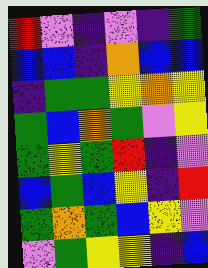[["red", "violet", "indigo", "violet", "indigo", "green"], ["blue", "blue", "indigo", "orange", "blue", "blue"], ["indigo", "green", "green", "yellow", "orange", "yellow"], ["green", "blue", "orange", "green", "violet", "yellow"], ["green", "yellow", "green", "red", "indigo", "violet"], ["blue", "green", "blue", "yellow", "indigo", "red"], ["green", "orange", "green", "blue", "yellow", "violet"], ["violet", "green", "yellow", "yellow", "indigo", "blue"]]